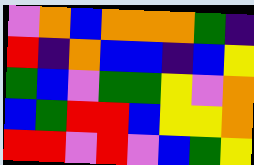[["violet", "orange", "blue", "orange", "orange", "orange", "green", "indigo"], ["red", "indigo", "orange", "blue", "blue", "indigo", "blue", "yellow"], ["green", "blue", "violet", "green", "green", "yellow", "violet", "orange"], ["blue", "green", "red", "red", "blue", "yellow", "yellow", "orange"], ["red", "red", "violet", "red", "violet", "blue", "green", "yellow"]]